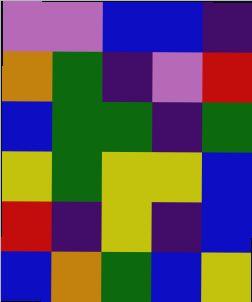[["violet", "violet", "blue", "blue", "indigo"], ["orange", "green", "indigo", "violet", "red"], ["blue", "green", "green", "indigo", "green"], ["yellow", "green", "yellow", "yellow", "blue"], ["red", "indigo", "yellow", "indigo", "blue"], ["blue", "orange", "green", "blue", "yellow"]]